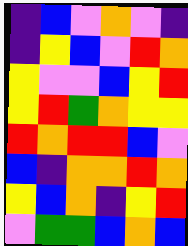[["indigo", "blue", "violet", "orange", "violet", "indigo"], ["indigo", "yellow", "blue", "violet", "red", "orange"], ["yellow", "violet", "violet", "blue", "yellow", "red"], ["yellow", "red", "green", "orange", "yellow", "yellow"], ["red", "orange", "red", "red", "blue", "violet"], ["blue", "indigo", "orange", "orange", "red", "orange"], ["yellow", "blue", "orange", "indigo", "yellow", "red"], ["violet", "green", "green", "blue", "orange", "blue"]]